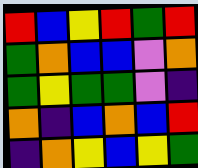[["red", "blue", "yellow", "red", "green", "red"], ["green", "orange", "blue", "blue", "violet", "orange"], ["green", "yellow", "green", "green", "violet", "indigo"], ["orange", "indigo", "blue", "orange", "blue", "red"], ["indigo", "orange", "yellow", "blue", "yellow", "green"]]